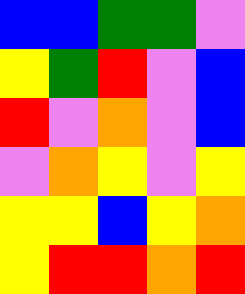[["blue", "blue", "green", "green", "violet"], ["yellow", "green", "red", "violet", "blue"], ["red", "violet", "orange", "violet", "blue"], ["violet", "orange", "yellow", "violet", "yellow"], ["yellow", "yellow", "blue", "yellow", "orange"], ["yellow", "red", "red", "orange", "red"]]